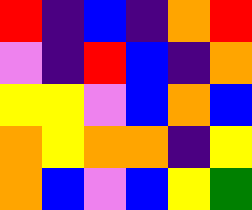[["red", "indigo", "blue", "indigo", "orange", "red"], ["violet", "indigo", "red", "blue", "indigo", "orange"], ["yellow", "yellow", "violet", "blue", "orange", "blue"], ["orange", "yellow", "orange", "orange", "indigo", "yellow"], ["orange", "blue", "violet", "blue", "yellow", "green"]]